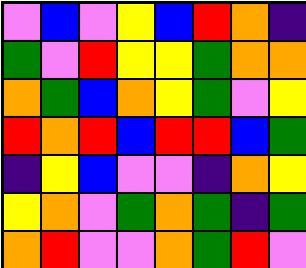[["violet", "blue", "violet", "yellow", "blue", "red", "orange", "indigo"], ["green", "violet", "red", "yellow", "yellow", "green", "orange", "orange"], ["orange", "green", "blue", "orange", "yellow", "green", "violet", "yellow"], ["red", "orange", "red", "blue", "red", "red", "blue", "green"], ["indigo", "yellow", "blue", "violet", "violet", "indigo", "orange", "yellow"], ["yellow", "orange", "violet", "green", "orange", "green", "indigo", "green"], ["orange", "red", "violet", "violet", "orange", "green", "red", "violet"]]